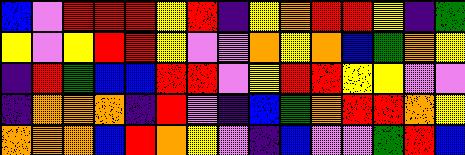[["blue", "violet", "red", "red", "red", "yellow", "red", "indigo", "yellow", "orange", "red", "red", "yellow", "indigo", "green"], ["yellow", "violet", "yellow", "red", "red", "yellow", "violet", "violet", "orange", "yellow", "orange", "blue", "green", "orange", "yellow"], ["indigo", "red", "green", "blue", "blue", "red", "red", "violet", "yellow", "red", "red", "yellow", "yellow", "violet", "violet"], ["indigo", "orange", "orange", "orange", "indigo", "red", "violet", "indigo", "blue", "green", "orange", "red", "red", "orange", "yellow"], ["orange", "orange", "orange", "blue", "red", "orange", "yellow", "violet", "indigo", "blue", "violet", "violet", "green", "red", "blue"]]